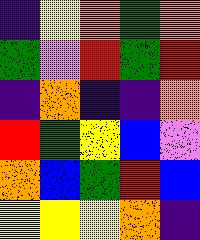[["indigo", "yellow", "orange", "green", "orange"], ["green", "violet", "red", "green", "red"], ["indigo", "orange", "indigo", "indigo", "orange"], ["red", "green", "yellow", "blue", "violet"], ["orange", "blue", "green", "red", "blue"], ["yellow", "yellow", "yellow", "orange", "indigo"]]